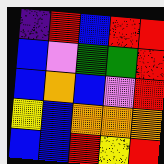[["indigo", "red", "blue", "red", "red"], ["blue", "violet", "green", "green", "red"], ["blue", "orange", "blue", "violet", "red"], ["yellow", "blue", "orange", "orange", "orange"], ["blue", "blue", "red", "yellow", "red"]]